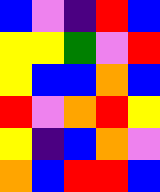[["blue", "violet", "indigo", "red", "blue"], ["yellow", "yellow", "green", "violet", "red"], ["yellow", "blue", "blue", "orange", "blue"], ["red", "violet", "orange", "red", "yellow"], ["yellow", "indigo", "blue", "orange", "violet"], ["orange", "blue", "red", "red", "blue"]]